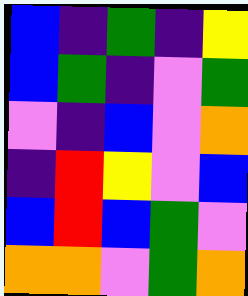[["blue", "indigo", "green", "indigo", "yellow"], ["blue", "green", "indigo", "violet", "green"], ["violet", "indigo", "blue", "violet", "orange"], ["indigo", "red", "yellow", "violet", "blue"], ["blue", "red", "blue", "green", "violet"], ["orange", "orange", "violet", "green", "orange"]]